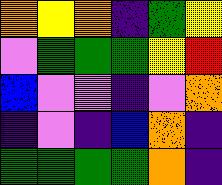[["orange", "yellow", "orange", "indigo", "green", "yellow"], ["violet", "green", "green", "green", "yellow", "red"], ["blue", "violet", "violet", "indigo", "violet", "orange"], ["indigo", "violet", "indigo", "blue", "orange", "indigo"], ["green", "green", "green", "green", "orange", "indigo"]]